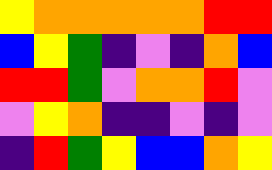[["yellow", "orange", "orange", "orange", "orange", "orange", "red", "red"], ["blue", "yellow", "green", "indigo", "violet", "indigo", "orange", "blue"], ["red", "red", "green", "violet", "orange", "orange", "red", "violet"], ["violet", "yellow", "orange", "indigo", "indigo", "violet", "indigo", "violet"], ["indigo", "red", "green", "yellow", "blue", "blue", "orange", "yellow"]]